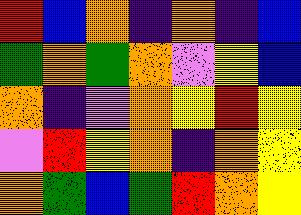[["red", "blue", "orange", "indigo", "orange", "indigo", "blue"], ["green", "orange", "green", "orange", "violet", "yellow", "blue"], ["orange", "indigo", "violet", "orange", "yellow", "red", "yellow"], ["violet", "red", "yellow", "orange", "indigo", "orange", "yellow"], ["orange", "green", "blue", "green", "red", "orange", "yellow"]]